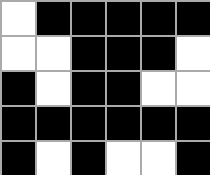[["white", "black", "black", "black", "black", "black"], ["white", "white", "black", "black", "black", "white"], ["black", "white", "black", "black", "white", "white"], ["black", "black", "black", "black", "black", "black"], ["black", "white", "black", "white", "white", "black"]]